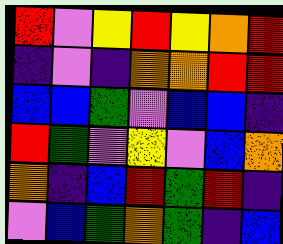[["red", "violet", "yellow", "red", "yellow", "orange", "red"], ["indigo", "violet", "indigo", "orange", "orange", "red", "red"], ["blue", "blue", "green", "violet", "blue", "blue", "indigo"], ["red", "green", "violet", "yellow", "violet", "blue", "orange"], ["orange", "indigo", "blue", "red", "green", "red", "indigo"], ["violet", "blue", "green", "orange", "green", "indigo", "blue"]]